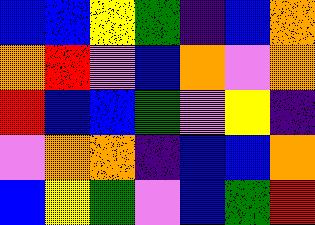[["blue", "blue", "yellow", "green", "indigo", "blue", "orange"], ["orange", "red", "violet", "blue", "orange", "violet", "orange"], ["red", "blue", "blue", "green", "violet", "yellow", "indigo"], ["violet", "orange", "orange", "indigo", "blue", "blue", "orange"], ["blue", "yellow", "green", "violet", "blue", "green", "red"]]